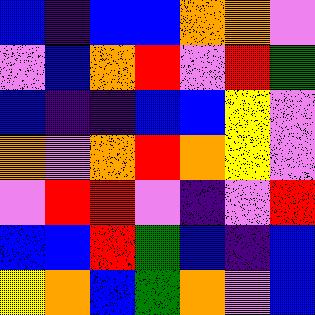[["blue", "indigo", "blue", "blue", "orange", "orange", "violet"], ["violet", "blue", "orange", "red", "violet", "red", "green"], ["blue", "indigo", "indigo", "blue", "blue", "yellow", "violet"], ["orange", "violet", "orange", "red", "orange", "yellow", "violet"], ["violet", "red", "red", "violet", "indigo", "violet", "red"], ["blue", "blue", "red", "green", "blue", "indigo", "blue"], ["yellow", "orange", "blue", "green", "orange", "violet", "blue"]]